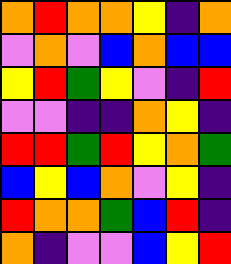[["orange", "red", "orange", "orange", "yellow", "indigo", "orange"], ["violet", "orange", "violet", "blue", "orange", "blue", "blue"], ["yellow", "red", "green", "yellow", "violet", "indigo", "red"], ["violet", "violet", "indigo", "indigo", "orange", "yellow", "indigo"], ["red", "red", "green", "red", "yellow", "orange", "green"], ["blue", "yellow", "blue", "orange", "violet", "yellow", "indigo"], ["red", "orange", "orange", "green", "blue", "red", "indigo"], ["orange", "indigo", "violet", "violet", "blue", "yellow", "red"]]